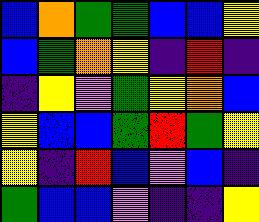[["blue", "orange", "green", "green", "blue", "blue", "yellow"], ["blue", "green", "orange", "yellow", "indigo", "red", "indigo"], ["indigo", "yellow", "violet", "green", "yellow", "orange", "blue"], ["yellow", "blue", "blue", "green", "red", "green", "yellow"], ["yellow", "indigo", "red", "blue", "violet", "blue", "indigo"], ["green", "blue", "blue", "violet", "indigo", "indigo", "yellow"]]